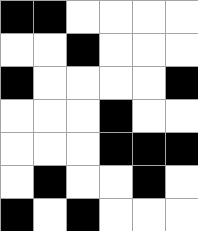[["black", "black", "white", "white", "white", "white"], ["white", "white", "black", "white", "white", "white"], ["black", "white", "white", "white", "white", "black"], ["white", "white", "white", "black", "white", "white"], ["white", "white", "white", "black", "black", "black"], ["white", "black", "white", "white", "black", "white"], ["black", "white", "black", "white", "white", "white"]]